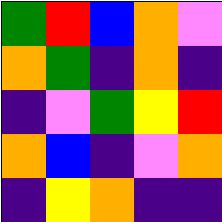[["green", "red", "blue", "orange", "violet"], ["orange", "green", "indigo", "orange", "indigo"], ["indigo", "violet", "green", "yellow", "red"], ["orange", "blue", "indigo", "violet", "orange"], ["indigo", "yellow", "orange", "indigo", "indigo"]]